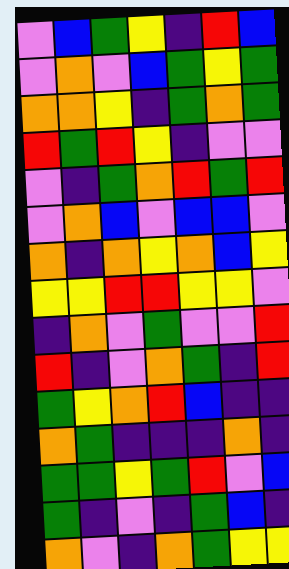[["violet", "blue", "green", "yellow", "indigo", "red", "blue"], ["violet", "orange", "violet", "blue", "green", "yellow", "green"], ["orange", "orange", "yellow", "indigo", "green", "orange", "green"], ["red", "green", "red", "yellow", "indigo", "violet", "violet"], ["violet", "indigo", "green", "orange", "red", "green", "red"], ["violet", "orange", "blue", "violet", "blue", "blue", "violet"], ["orange", "indigo", "orange", "yellow", "orange", "blue", "yellow"], ["yellow", "yellow", "red", "red", "yellow", "yellow", "violet"], ["indigo", "orange", "violet", "green", "violet", "violet", "red"], ["red", "indigo", "violet", "orange", "green", "indigo", "red"], ["green", "yellow", "orange", "red", "blue", "indigo", "indigo"], ["orange", "green", "indigo", "indigo", "indigo", "orange", "indigo"], ["green", "green", "yellow", "green", "red", "violet", "blue"], ["green", "indigo", "violet", "indigo", "green", "blue", "indigo"], ["orange", "violet", "indigo", "orange", "green", "yellow", "yellow"]]